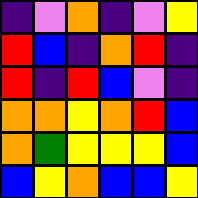[["indigo", "violet", "orange", "indigo", "violet", "yellow"], ["red", "blue", "indigo", "orange", "red", "indigo"], ["red", "indigo", "red", "blue", "violet", "indigo"], ["orange", "orange", "yellow", "orange", "red", "blue"], ["orange", "green", "yellow", "yellow", "yellow", "blue"], ["blue", "yellow", "orange", "blue", "blue", "yellow"]]